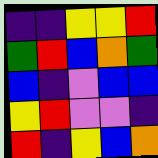[["indigo", "indigo", "yellow", "yellow", "red"], ["green", "red", "blue", "orange", "green"], ["blue", "indigo", "violet", "blue", "blue"], ["yellow", "red", "violet", "violet", "indigo"], ["red", "indigo", "yellow", "blue", "orange"]]